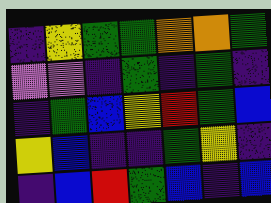[["indigo", "yellow", "green", "green", "orange", "orange", "green"], ["violet", "violet", "indigo", "green", "indigo", "green", "indigo"], ["indigo", "green", "blue", "yellow", "red", "green", "blue"], ["yellow", "blue", "indigo", "indigo", "green", "yellow", "indigo"], ["indigo", "blue", "red", "green", "blue", "indigo", "blue"]]